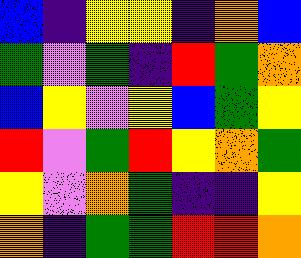[["blue", "indigo", "yellow", "yellow", "indigo", "orange", "blue"], ["green", "violet", "green", "indigo", "red", "green", "orange"], ["blue", "yellow", "violet", "yellow", "blue", "green", "yellow"], ["red", "violet", "green", "red", "yellow", "orange", "green"], ["yellow", "violet", "orange", "green", "indigo", "indigo", "yellow"], ["orange", "indigo", "green", "green", "red", "red", "orange"]]